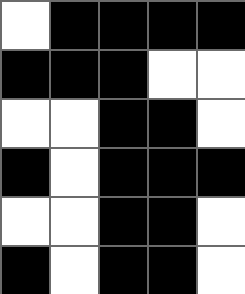[["white", "black", "black", "black", "black"], ["black", "black", "black", "white", "white"], ["white", "white", "black", "black", "white"], ["black", "white", "black", "black", "black"], ["white", "white", "black", "black", "white"], ["black", "white", "black", "black", "white"]]